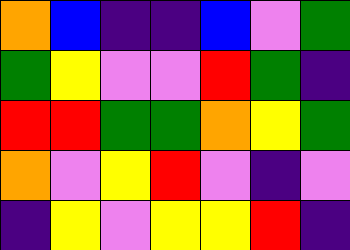[["orange", "blue", "indigo", "indigo", "blue", "violet", "green"], ["green", "yellow", "violet", "violet", "red", "green", "indigo"], ["red", "red", "green", "green", "orange", "yellow", "green"], ["orange", "violet", "yellow", "red", "violet", "indigo", "violet"], ["indigo", "yellow", "violet", "yellow", "yellow", "red", "indigo"]]